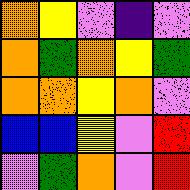[["orange", "yellow", "violet", "indigo", "violet"], ["orange", "green", "orange", "yellow", "green"], ["orange", "orange", "yellow", "orange", "violet"], ["blue", "blue", "yellow", "violet", "red"], ["violet", "green", "orange", "violet", "red"]]